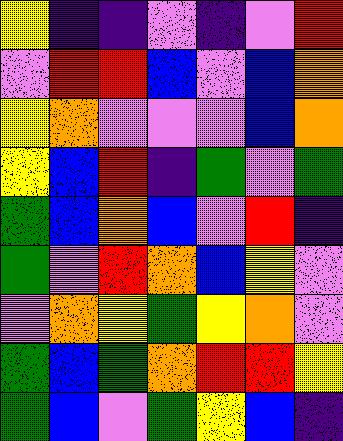[["yellow", "indigo", "indigo", "violet", "indigo", "violet", "red"], ["violet", "red", "red", "blue", "violet", "blue", "orange"], ["yellow", "orange", "violet", "violet", "violet", "blue", "orange"], ["yellow", "blue", "red", "indigo", "green", "violet", "green"], ["green", "blue", "orange", "blue", "violet", "red", "indigo"], ["green", "violet", "red", "orange", "blue", "yellow", "violet"], ["violet", "orange", "yellow", "green", "yellow", "orange", "violet"], ["green", "blue", "green", "orange", "red", "red", "yellow"], ["green", "blue", "violet", "green", "yellow", "blue", "indigo"]]